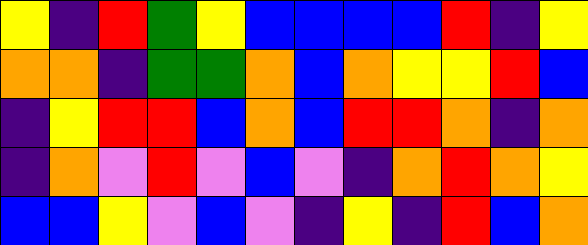[["yellow", "indigo", "red", "green", "yellow", "blue", "blue", "blue", "blue", "red", "indigo", "yellow"], ["orange", "orange", "indigo", "green", "green", "orange", "blue", "orange", "yellow", "yellow", "red", "blue"], ["indigo", "yellow", "red", "red", "blue", "orange", "blue", "red", "red", "orange", "indigo", "orange"], ["indigo", "orange", "violet", "red", "violet", "blue", "violet", "indigo", "orange", "red", "orange", "yellow"], ["blue", "blue", "yellow", "violet", "blue", "violet", "indigo", "yellow", "indigo", "red", "blue", "orange"]]